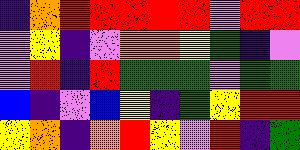[["indigo", "orange", "red", "red", "red", "red", "red", "violet", "red", "red"], ["violet", "yellow", "indigo", "violet", "orange", "orange", "yellow", "green", "indigo", "violet"], ["violet", "red", "indigo", "red", "green", "green", "green", "violet", "green", "green"], ["blue", "indigo", "violet", "blue", "yellow", "indigo", "green", "yellow", "red", "red"], ["yellow", "orange", "indigo", "orange", "red", "yellow", "violet", "red", "indigo", "green"]]